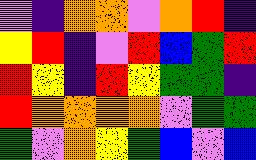[["violet", "indigo", "orange", "orange", "violet", "orange", "red", "indigo"], ["yellow", "red", "indigo", "violet", "red", "blue", "green", "red"], ["red", "yellow", "indigo", "red", "yellow", "green", "green", "indigo"], ["red", "orange", "orange", "orange", "orange", "violet", "green", "green"], ["green", "violet", "orange", "yellow", "green", "blue", "violet", "blue"]]